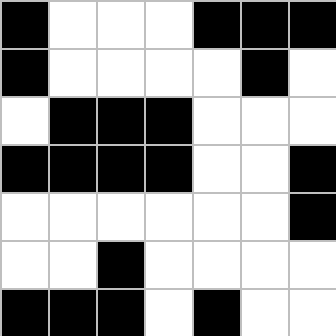[["black", "white", "white", "white", "black", "black", "black"], ["black", "white", "white", "white", "white", "black", "white"], ["white", "black", "black", "black", "white", "white", "white"], ["black", "black", "black", "black", "white", "white", "black"], ["white", "white", "white", "white", "white", "white", "black"], ["white", "white", "black", "white", "white", "white", "white"], ["black", "black", "black", "white", "black", "white", "white"]]